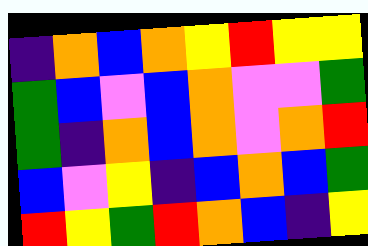[["indigo", "orange", "blue", "orange", "yellow", "red", "yellow", "yellow"], ["green", "blue", "violet", "blue", "orange", "violet", "violet", "green"], ["green", "indigo", "orange", "blue", "orange", "violet", "orange", "red"], ["blue", "violet", "yellow", "indigo", "blue", "orange", "blue", "green"], ["red", "yellow", "green", "red", "orange", "blue", "indigo", "yellow"]]